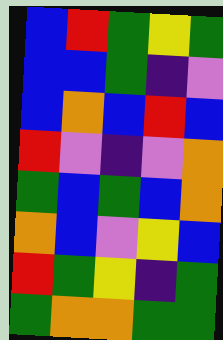[["blue", "red", "green", "yellow", "green"], ["blue", "blue", "green", "indigo", "violet"], ["blue", "orange", "blue", "red", "blue"], ["red", "violet", "indigo", "violet", "orange"], ["green", "blue", "green", "blue", "orange"], ["orange", "blue", "violet", "yellow", "blue"], ["red", "green", "yellow", "indigo", "green"], ["green", "orange", "orange", "green", "green"]]